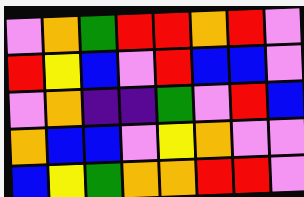[["violet", "orange", "green", "red", "red", "orange", "red", "violet"], ["red", "yellow", "blue", "violet", "red", "blue", "blue", "violet"], ["violet", "orange", "indigo", "indigo", "green", "violet", "red", "blue"], ["orange", "blue", "blue", "violet", "yellow", "orange", "violet", "violet"], ["blue", "yellow", "green", "orange", "orange", "red", "red", "violet"]]